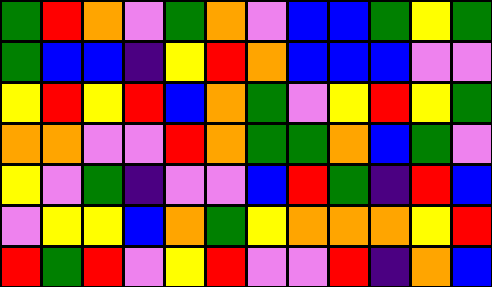[["green", "red", "orange", "violet", "green", "orange", "violet", "blue", "blue", "green", "yellow", "green"], ["green", "blue", "blue", "indigo", "yellow", "red", "orange", "blue", "blue", "blue", "violet", "violet"], ["yellow", "red", "yellow", "red", "blue", "orange", "green", "violet", "yellow", "red", "yellow", "green"], ["orange", "orange", "violet", "violet", "red", "orange", "green", "green", "orange", "blue", "green", "violet"], ["yellow", "violet", "green", "indigo", "violet", "violet", "blue", "red", "green", "indigo", "red", "blue"], ["violet", "yellow", "yellow", "blue", "orange", "green", "yellow", "orange", "orange", "orange", "yellow", "red"], ["red", "green", "red", "violet", "yellow", "red", "violet", "violet", "red", "indigo", "orange", "blue"]]